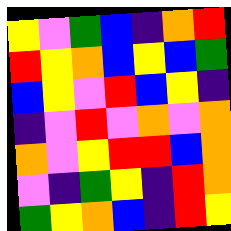[["yellow", "violet", "green", "blue", "indigo", "orange", "red"], ["red", "yellow", "orange", "blue", "yellow", "blue", "green"], ["blue", "yellow", "violet", "red", "blue", "yellow", "indigo"], ["indigo", "violet", "red", "violet", "orange", "violet", "orange"], ["orange", "violet", "yellow", "red", "red", "blue", "orange"], ["violet", "indigo", "green", "yellow", "indigo", "red", "orange"], ["green", "yellow", "orange", "blue", "indigo", "red", "yellow"]]